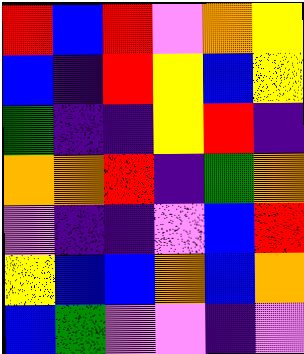[["red", "blue", "red", "violet", "orange", "yellow"], ["blue", "indigo", "red", "yellow", "blue", "yellow"], ["green", "indigo", "indigo", "yellow", "red", "indigo"], ["orange", "orange", "red", "indigo", "green", "orange"], ["violet", "indigo", "indigo", "violet", "blue", "red"], ["yellow", "blue", "blue", "orange", "blue", "orange"], ["blue", "green", "violet", "violet", "indigo", "violet"]]